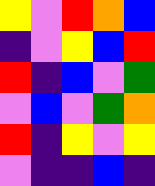[["yellow", "violet", "red", "orange", "blue"], ["indigo", "violet", "yellow", "blue", "red"], ["red", "indigo", "blue", "violet", "green"], ["violet", "blue", "violet", "green", "orange"], ["red", "indigo", "yellow", "violet", "yellow"], ["violet", "indigo", "indigo", "blue", "indigo"]]